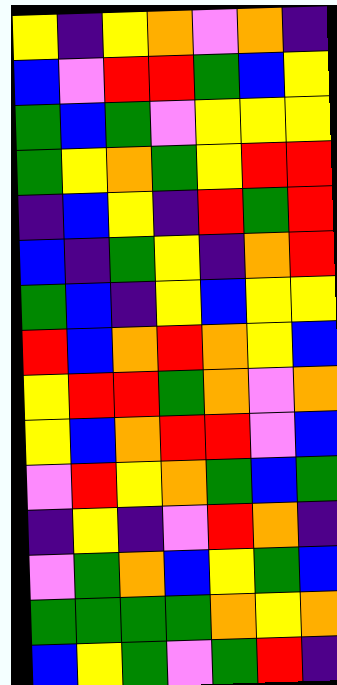[["yellow", "indigo", "yellow", "orange", "violet", "orange", "indigo"], ["blue", "violet", "red", "red", "green", "blue", "yellow"], ["green", "blue", "green", "violet", "yellow", "yellow", "yellow"], ["green", "yellow", "orange", "green", "yellow", "red", "red"], ["indigo", "blue", "yellow", "indigo", "red", "green", "red"], ["blue", "indigo", "green", "yellow", "indigo", "orange", "red"], ["green", "blue", "indigo", "yellow", "blue", "yellow", "yellow"], ["red", "blue", "orange", "red", "orange", "yellow", "blue"], ["yellow", "red", "red", "green", "orange", "violet", "orange"], ["yellow", "blue", "orange", "red", "red", "violet", "blue"], ["violet", "red", "yellow", "orange", "green", "blue", "green"], ["indigo", "yellow", "indigo", "violet", "red", "orange", "indigo"], ["violet", "green", "orange", "blue", "yellow", "green", "blue"], ["green", "green", "green", "green", "orange", "yellow", "orange"], ["blue", "yellow", "green", "violet", "green", "red", "indigo"]]